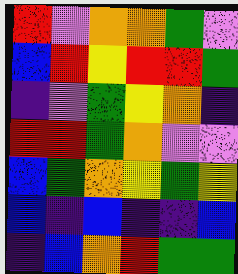[["red", "violet", "orange", "orange", "green", "violet"], ["blue", "red", "yellow", "red", "red", "green"], ["indigo", "violet", "green", "yellow", "orange", "indigo"], ["red", "red", "green", "orange", "violet", "violet"], ["blue", "green", "orange", "yellow", "green", "yellow"], ["blue", "indigo", "blue", "indigo", "indigo", "blue"], ["indigo", "blue", "orange", "red", "green", "green"]]